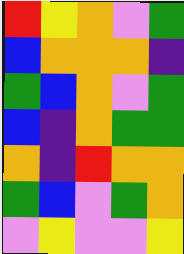[["red", "yellow", "orange", "violet", "green"], ["blue", "orange", "orange", "orange", "indigo"], ["green", "blue", "orange", "violet", "green"], ["blue", "indigo", "orange", "green", "green"], ["orange", "indigo", "red", "orange", "orange"], ["green", "blue", "violet", "green", "orange"], ["violet", "yellow", "violet", "violet", "yellow"]]